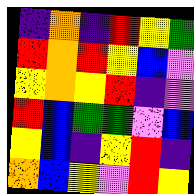[["indigo", "orange", "indigo", "red", "yellow", "green"], ["red", "orange", "red", "yellow", "blue", "violet"], ["yellow", "orange", "yellow", "red", "indigo", "violet"], ["red", "blue", "green", "green", "violet", "blue"], ["yellow", "blue", "indigo", "yellow", "red", "indigo"], ["orange", "blue", "yellow", "violet", "red", "yellow"]]